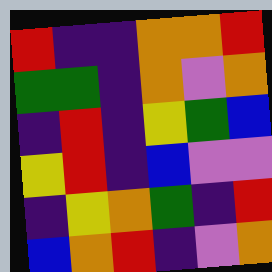[["red", "indigo", "indigo", "orange", "orange", "red"], ["green", "green", "indigo", "orange", "violet", "orange"], ["indigo", "red", "indigo", "yellow", "green", "blue"], ["yellow", "red", "indigo", "blue", "violet", "violet"], ["indigo", "yellow", "orange", "green", "indigo", "red"], ["blue", "orange", "red", "indigo", "violet", "orange"]]